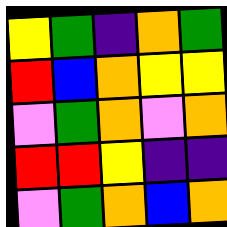[["yellow", "green", "indigo", "orange", "green"], ["red", "blue", "orange", "yellow", "yellow"], ["violet", "green", "orange", "violet", "orange"], ["red", "red", "yellow", "indigo", "indigo"], ["violet", "green", "orange", "blue", "orange"]]